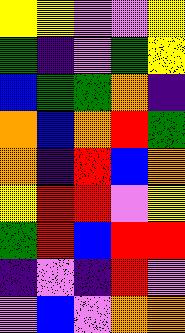[["yellow", "yellow", "violet", "violet", "yellow"], ["green", "indigo", "violet", "green", "yellow"], ["blue", "green", "green", "orange", "indigo"], ["orange", "blue", "orange", "red", "green"], ["orange", "indigo", "red", "blue", "orange"], ["yellow", "red", "red", "violet", "yellow"], ["green", "red", "blue", "red", "red"], ["indigo", "violet", "indigo", "red", "violet"], ["violet", "blue", "violet", "orange", "orange"]]